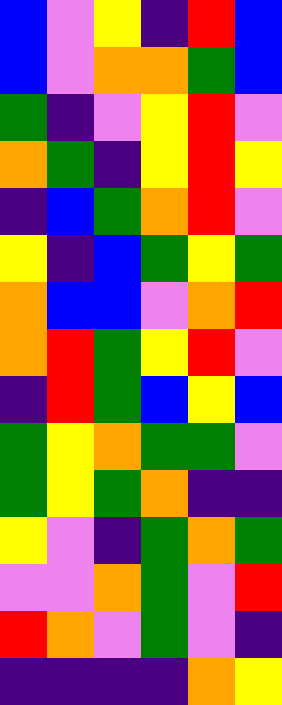[["blue", "violet", "yellow", "indigo", "red", "blue"], ["blue", "violet", "orange", "orange", "green", "blue"], ["green", "indigo", "violet", "yellow", "red", "violet"], ["orange", "green", "indigo", "yellow", "red", "yellow"], ["indigo", "blue", "green", "orange", "red", "violet"], ["yellow", "indigo", "blue", "green", "yellow", "green"], ["orange", "blue", "blue", "violet", "orange", "red"], ["orange", "red", "green", "yellow", "red", "violet"], ["indigo", "red", "green", "blue", "yellow", "blue"], ["green", "yellow", "orange", "green", "green", "violet"], ["green", "yellow", "green", "orange", "indigo", "indigo"], ["yellow", "violet", "indigo", "green", "orange", "green"], ["violet", "violet", "orange", "green", "violet", "red"], ["red", "orange", "violet", "green", "violet", "indigo"], ["indigo", "indigo", "indigo", "indigo", "orange", "yellow"]]